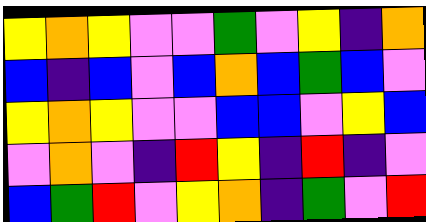[["yellow", "orange", "yellow", "violet", "violet", "green", "violet", "yellow", "indigo", "orange"], ["blue", "indigo", "blue", "violet", "blue", "orange", "blue", "green", "blue", "violet"], ["yellow", "orange", "yellow", "violet", "violet", "blue", "blue", "violet", "yellow", "blue"], ["violet", "orange", "violet", "indigo", "red", "yellow", "indigo", "red", "indigo", "violet"], ["blue", "green", "red", "violet", "yellow", "orange", "indigo", "green", "violet", "red"]]